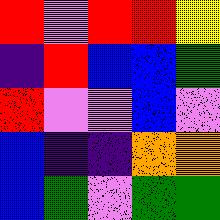[["red", "violet", "red", "red", "yellow"], ["indigo", "red", "blue", "blue", "green"], ["red", "violet", "violet", "blue", "violet"], ["blue", "indigo", "indigo", "orange", "orange"], ["blue", "green", "violet", "green", "green"]]